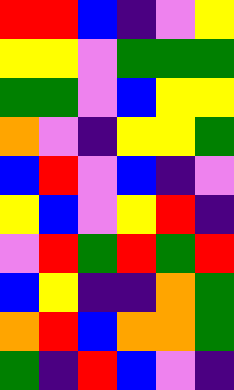[["red", "red", "blue", "indigo", "violet", "yellow"], ["yellow", "yellow", "violet", "green", "green", "green"], ["green", "green", "violet", "blue", "yellow", "yellow"], ["orange", "violet", "indigo", "yellow", "yellow", "green"], ["blue", "red", "violet", "blue", "indigo", "violet"], ["yellow", "blue", "violet", "yellow", "red", "indigo"], ["violet", "red", "green", "red", "green", "red"], ["blue", "yellow", "indigo", "indigo", "orange", "green"], ["orange", "red", "blue", "orange", "orange", "green"], ["green", "indigo", "red", "blue", "violet", "indigo"]]